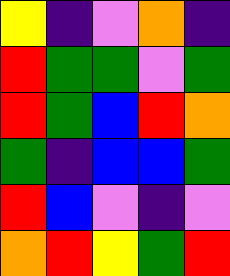[["yellow", "indigo", "violet", "orange", "indigo"], ["red", "green", "green", "violet", "green"], ["red", "green", "blue", "red", "orange"], ["green", "indigo", "blue", "blue", "green"], ["red", "blue", "violet", "indigo", "violet"], ["orange", "red", "yellow", "green", "red"]]